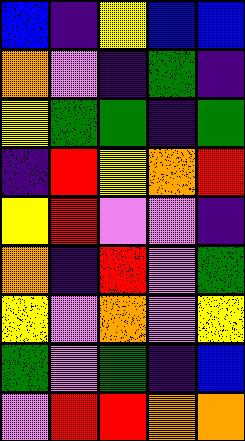[["blue", "indigo", "yellow", "blue", "blue"], ["orange", "violet", "indigo", "green", "indigo"], ["yellow", "green", "green", "indigo", "green"], ["indigo", "red", "yellow", "orange", "red"], ["yellow", "red", "violet", "violet", "indigo"], ["orange", "indigo", "red", "violet", "green"], ["yellow", "violet", "orange", "violet", "yellow"], ["green", "violet", "green", "indigo", "blue"], ["violet", "red", "red", "orange", "orange"]]